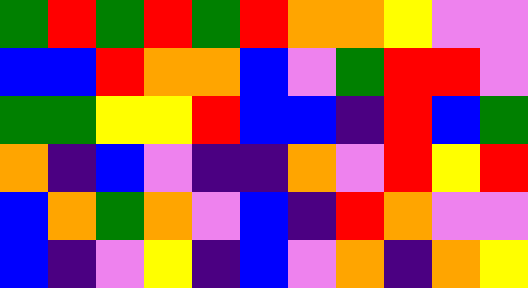[["green", "red", "green", "red", "green", "red", "orange", "orange", "yellow", "violet", "violet"], ["blue", "blue", "red", "orange", "orange", "blue", "violet", "green", "red", "red", "violet"], ["green", "green", "yellow", "yellow", "red", "blue", "blue", "indigo", "red", "blue", "green"], ["orange", "indigo", "blue", "violet", "indigo", "indigo", "orange", "violet", "red", "yellow", "red"], ["blue", "orange", "green", "orange", "violet", "blue", "indigo", "red", "orange", "violet", "violet"], ["blue", "indigo", "violet", "yellow", "indigo", "blue", "violet", "orange", "indigo", "orange", "yellow"]]